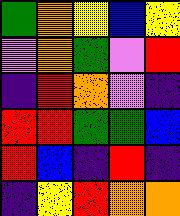[["green", "orange", "yellow", "blue", "yellow"], ["violet", "orange", "green", "violet", "red"], ["indigo", "red", "orange", "violet", "indigo"], ["red", "red", "green", "green", "blue"], ["red", "blue", "indigo", "red", "indigo"], ["indigo", "yellow", "red", "orange", "orange"]]